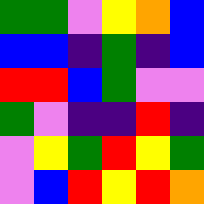[["green", "green", "violet", "yellow", "orange", "blue"], ["blue", "blue", "indigo", "green", "indigo", "blue"], ["red", "red", "blue", "green", "violet", "violet"], ["green", "violet", "indigo", "indigo", "red", "indigo"], ["violet", "yellow", "green", "red", "yellow", "green"], ["violet", "blue", "red", "yellow", "red", "orange"]]